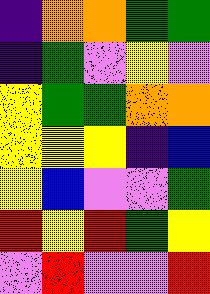[["indigo", "orange", "orange", "green", "green"], ["indigo", "green", "violet", "yellow", "violet"], ["yellow", "green", "green", "orange", "orange"], ["yellow", "yellow", "yellow", "indigo", "blue"], ["yellow", "blue", "violet", "violet", "green"], ["red", "yellow", "red", "green", "yellow"], ["violet", "red", "violet", "violet", "red"]]